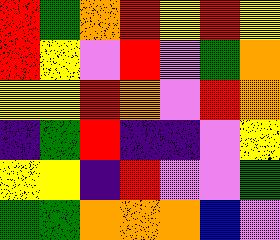[["red", "green", "orange", "red", "yellow", "red", "yellow"], ["red", "yellow", "violet", "red", "violet", "green", "orange"], ["yellow", "yellow", "red", "orange", "violet", "red", "orange"], ["indigo", "green", "red", "indigo", "indigo", "violet", "yellow"], ["yellow", "yellow", "indigo", "red", "violet", "violet", "green"], ["green", "green", "orange", "orange", "orange", "blue", "violet"]]